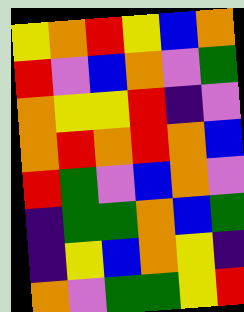[["yellow", "orange", "red", "yellow", "blue", "orange"], ["red", "violet", "blue", "orange", "violet", "green"], ["orange", "yellow", "yellow", "red", "indigo", "violet"], ["orange", "red", "orange", "red", "orange", "blue"], ["red", "green", "violet", "blue", "orange", "violet"], ["indigo", "green", "green", "orange", "blue", "green"], ["indigo", "yellow", "blue", "orange", "yellow", "indigo"], ["orange", "violet", "green", "green", "yellow", "red"]]